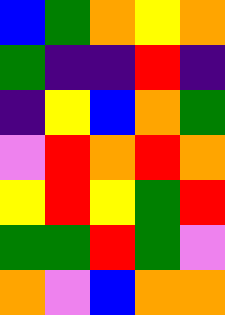[["blue", "green", "orange", "yellow", "orange"], ["green", "indigo", "indigo", "red", "indigo"], ["indigo", "yellow", "blue", "orange", "green"], ["violet", "red", "orange", "red", "orange"], ["yellow", "red", "yellow", "green", "red"], ["green", "green", "red", "green", "violet"], ["orange", "violet", "blue", "orange", "orange"]]